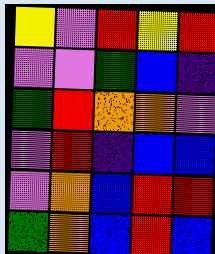[["yellow", "violet", "red", "yellow", "red"], ["violet", "violet", "green", "blue", "indigo"], ["green", "red", "orange", "orange", "violet"], ["violet", "red", "indigo", "blue", "blue"], ["violet", "orange", "blue", "red", "red"], ["green", "orange", "blue", "red", "blue"]]